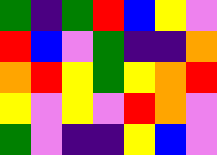[["green", "indigo", "green", "red", "blue", "yellow", "violet"], ["red", "blue", "violet", "green", "indigo", "indigo", "orange"], ["orange", "red", "yellow", "green", "yellow", "orange", "red"], ["yellow", "violet", "yellow", "violet", "red", "orange", "violet"], ["green", "violet", "indigo", "indigo", "yellow", "blue", "violet"]]